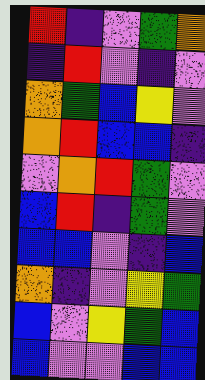[["red", "indigo", "violet", "green", "orange"], ["indigo", "red", "violet", "indigo", "violet"], ["orange", "green", "blue", "yellow", "violet"], ["orange", "red", "blue", "blue", "indigo"], ["violet", "orange", "red", "green", "violet"], ["blue", "red", "indigo", "green", "violet"], ["blue", "blue", "violet", "indigo", "blue"], ["orange", "indigo", "violet", "yellow", "green"], ["blue", "violet", "yellow", "green", "blue"], ["blue", "violet", "violet", "blue", "blue"]]